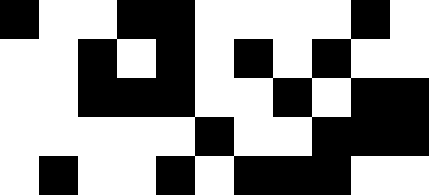[["black", "white", "white", "black", "black", "white", "white", "white", "white", "black", "white"], ["white", "white", "black", "white", "black", "white", "black", "white", "black", "white", "white"], ["white", "white", "black", "black", "black", "white", "white", "black", "white", "black", "black"], ["white", "white", "white", "white", "white", "black", "white", "white", "black", "black", "black"], ["white", "black", "white", "white", "black", "white", "black", "black", "black", "white", "white"]]